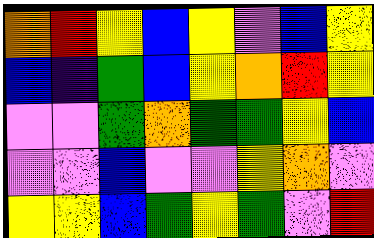[["orange", "red", "yellow", "blue", "yellow", "violet", "blue", "yellow"], ["blue", "indigo", "green", "blue", "yellow", "orange", "red", "yellow"], ["violet", "violet", "green", "orange", "green", "green", "yellow", "blue"], ["violet", "violet", "blue", "violet", "violet", "yellow", "orange", "violet"], ["yellow", "yellow", "blue", "green", "yellow", "green", "violet", "red"]]